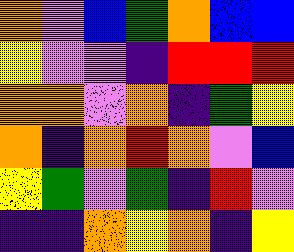[["orange", "violet", "blue", "green", "orange", "blue", "blue"], ["yellow", "violet", "violet", "indigo", "red", "red", "red"], ["orange", "orange", "violet", "orange", "indigo", "green", "yellow"], ["orange", "indigo", "orange", "red", "orange", "violet", "blue"], ["yellow", "green", "violet", "green", "indigo", "red", "violet"], ["indigo", "indigo", "orange", "yellow", "orange", "indigo", "yellow"]]